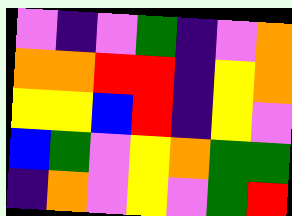[["violet", "indigo", "violet", "green", "indigo", "violet", "orange"], ["orange", "orange", "red", "red", "indigo", "yellow", "orange"], ["yellow", "yellow", "blue", "red", "indigo", "yellow", "violet"], ["blue", "green", "violet", "yellow", "orange", "green", "green"], ["indigo", "orange", "violet", "yellow", "violet", "green", "red"]]